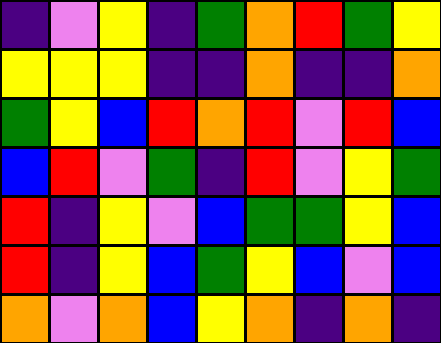[["indigo", "violet", "yellow", "indigo", "green", "orange", "red", "green", "yellow"], ["yellow", "yellow", "yellow", "indigo", "indigo", "orange", "indigo", "indigo", "orange"], ["green", "yellow", "blue", "red", "orange", "red", "violet", "red", "blue"], ["blue", "red", "violet", "green", "indigo", "red", "violet", "yellow", "green"], ["red", "indigo", "yellow", "violet", "blue", "green", "green", "yellow", "blue"], ["red", "indigo", "yellow", "blue", "green", "yellow", "blue", "violet", "blue"], ["orange", "violet", "orange", "blue", "yellow", "orange", "indigo", "orange", "indigo"]]